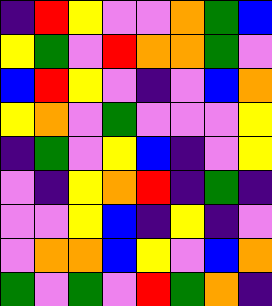[["indigo", "red", "yellow", "violet", "violet", "orange", "green", "blue"], ["yellow", "green", "violet", "red", "orange", "orange", "green", "violet"], ["blue", "red", "yellow", "violet", "indigo", "violet", "blue", "orange"], ["yellow", "orange", "violet", "green", "violet", "violet", "violet", "yellow"], ["indigo", "green", "violet", "yellow", "blue", "indigo", "violet", "yellow"], ["violet", "indigo", "yellow", "orange", "red", "indigo", "green", "indigo"], ["violet", "violet", "yellow", "blue", "indigo", "yellow", "indigo", "violet"], ["violet", "orange", "orange", "blue", "yellow", "violet", "blue", "orange"], ["green", "violet", "green", "violet", "red", "green", "orange", "indigo"]]